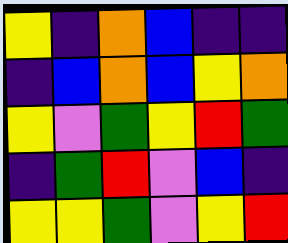[["yellow", "indigo", "orange", "blue", "indigo", "indigo"], ["indigo", "blue", "orange", "blue", "yellow", "orange"], ["yellow", "violet", "green", "yellow", "red", "green"], ["indigo", "green", "red", "violet", "blue", "indigo"], ["yellow", "yellow", "green", "violet", "yellow", "red"]]